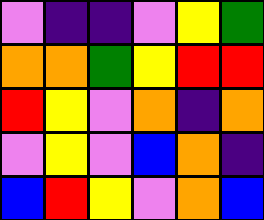[["violet", "indigo", "indigo", "violet", "yellow", "green"], ["orange", "orange", "green", "yellow", "red", "red"], ["red", "yellow", "violet", "orange", "indigo", "orange"], ["violet", "yellow", "violet", "blue", "orange", "indigo"], ["blue", "red", "yellow", "violet", "orange", "blue"]]